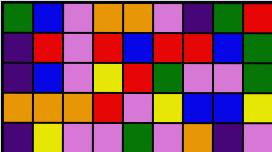[["green", "blue", "violet", "orange", "orange", "violet", "indigo", "green", "red"], ["indigo", "red", "violet", "red", "blue", "red", "red", "blue", "green"], ["indigo", "blue", "violet", "yellow", "red", "green", "violet", "violet", "green"], ["orange", "orange", "orange", "red", "violet", "yellow", "blue", "blue", "yellow"], ["indigo", "yellow", "violet", "violet", "green", "violet", "orange", "indigo", "violet"]]